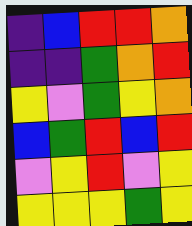[["indigo", "blue", "red", "red", "orange"], ["indigo", "indigo", "green", "orange", "red"], ["yellow", "violet", "green", "yellow", "orange"], ["blue", "green", "red", "blue", "red"], ["violet", "yellow", "red", "violet", "yellow"], ["yellow", "yellow", "yellow", "green", "yellow"]]